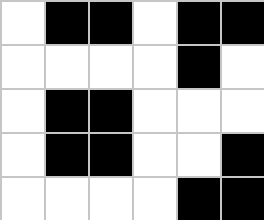[["white", "black", "black", "white", "black", "black"], ["white", "white", "white", "white", "black", "white"], ["white", "black", "black", "white", "white", "white"], ["white", "black", "black", "white", "white", "black"], ["white", "white", "white", "white", "black", "black"]]